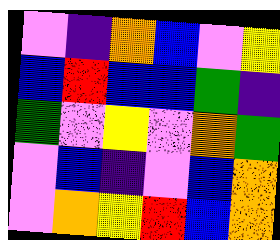[["violet", "indigo", "orange", "blue", "violet", "yellow"], ["blue", "red", "blue", "blue", "green", "indigo"], ["green", "violet", "yellow", "violet", "orange", "green"], ["violet", "blue", "indigo", "violet", "blue", "orange"], ["violet", "orange", "yellow", "red", "blue", "orange"]]